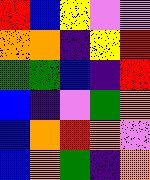[["red", "blue", "yellow", "violet", "violet"], ["orange", "orange", "indigo", "yellow", "red"], ["green", "green", "blue", "indigo", "red"], ["blue", "indigo", "violet", "green", "orange"], ["blue", "orange", "red", "orange", "violet"], ["blue", "orange", "green", "indigo", "orange"]]